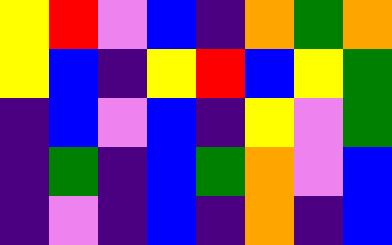[["yellow", "red", "violet", "blue", "indigo", "orange", "green", "orange"], ["yellow", "blue", "indigo", "yellow", "red", "blue", "yellow", "green"], ["indigo", "blue", "violet", "blue", "indigo", "yellow", "violet", "green"], ["indigo", "green", "indigo", "blue", "green", "orange", "violet", "blue"], ["indigo", "violet", "indigo", "blue", "indigo", "orange", "indigo", "blue"]]